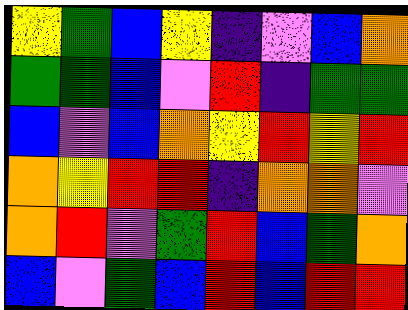[["yellow", "green", "blue", "yellow", "indigo", "violet", "blue", "orange"], ["green", "green", "blue", "violet", "red", "indigo", "green", "green"], ["blue", "violet", "blue", "orange", "yellow", "red", "yellow", "red"], ["orange", "yellow", "red", "red", "indigo", "orange", "orange", "violet"], ["orange", "red", "violet", "green", "red", "blue", "green", "orange"], ["blue", "violet", "green", "blue", "red", "blue", "red", "red"]]